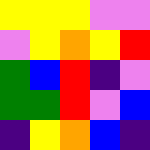[["yellow", "yellow", "yellow", "violet", "violet"], ["violet", "yellow", "orange", "yellow", "red"], ["green", "blue", "red", "indigo", "violet"], ["green", "green", "red", "violet", "blue"], ["indigo", "yellow", "orange", "blue", "indigo"]]